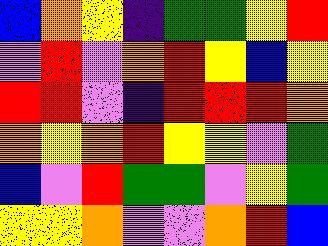[["blue", "orange", "yellow", "indigo", "green", "green", "yellow", "red"], ["violet", "red", "violet", "orange", "red", "yellow", "blue", "yellow"], ["red", "red", "violet", "indigo", "red", "red", "red", "orange"], ["orange", "yellow", "orange", "red", "yellow", "yellow", "violet", "green"], ["blue", "violet", "red", "green", "green", "violet", "yellow", "green"], ["yellow", "yellow", "orange", "violet", "violet", "orange", "red", "blue"]]